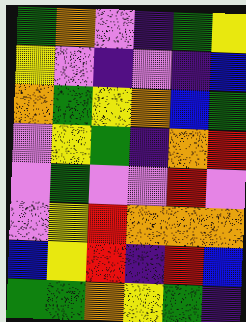[["green", "orange", "violet", "indigo", "green", "yellow"], ["yellow", "violet", "indigo", "violet", "indigo", "blue"], ["orange", "green", "yellow", "orange", "blue", "green"], ["violet", "yellow", "green", "indigo", "orange", "red"], ["violet", "green", "violet", "violet", "red", "violet"], ["violet", "yellow", "red", "orange", "orange", "orange"], ["blue", "yellow", "red", "indigo", "red", "blue"], ["green", "green", "orange", "yellow", "green", "indigo"]]